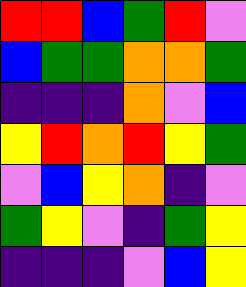[["red", "red", "blue", "green", "red", "violet"], ["blue", "green", "green", "orange", "orange", "green"], ["indigo", "indigo", "indigo", "orange", "violet", "blue"], ["yellow", "red", "orange", "red", "yellow", "green"], ["violet", "blue", "yellow", "orange", "indigo", "violet"], ["green", "yellow", "violet", "indigo", "green", "yellow"], ["indigo", "indigo", "indigo", "violet", "blue", "yellow"]]